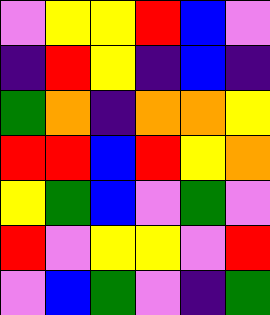[["violet", "yellow", "yellow", "red", "blue", "violet"], ["indigo", "red", "yellow", "indigo", "blue", "indigo"], ["green", "orange", "indigo", "orange", "orange", "yellow"], ["red", "red", "blue", "red", "yellow", "orange"], ["yellow", "green", "blue", "violet", "green", "violet"], ["red", "violet", "yellow", "yellow", "violet", "red"], ["violet", "blue", "green", "violet", "indigo", "green"]]